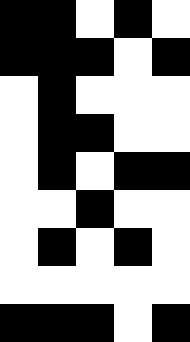[["black", "black", "white", "black", "white"], ["black", "black", "black", "white", "black"], ["white", "black", "white", "white", "white"], ["white", "black", "black", "white", "white"], ["white", "black", "white", "black", "black"], ["white", "white", "black", "white", "white"], ["white", "black", "white", "black", "white"], ["white", "white", "white", "white", "white"], ["black", "black", "black", "white", "black"]]